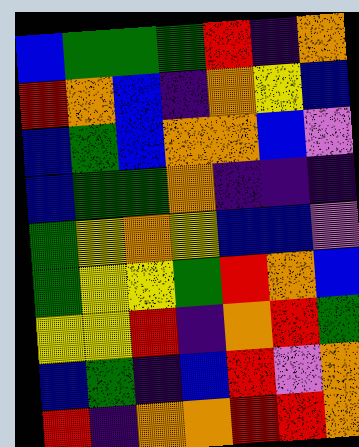[["blue", "green", "green", "green", "red", "indigo", "orange"], ["red", "orange", "blue", "indigo", "orange", "yellow", "blue"], ["blue", "green", "blue", "orange", "orange", "blue", "violet"], ["blue", "green", "green", "orange", "indigo", "indigo", "indigo"], ["green", "yellow", "orange", "yellow", "blue", "blue", "violet"], ["green", "yellow", "yellow", "green", "red", "orange", "blue"], ["yellow", "yellow", "red", "indigo", "orange", "red", "green"], ["blue", "green", "indigo", "blue", "red", "violet", "orange"], ["red", "indigo", "orange", "orange", "red", "red", "orange"]]